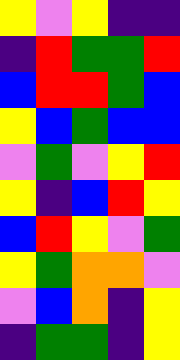[["yellow", "violet", "yellow", "indigo", "indigo"], ["indigo", "red", "green", "green", "red"], ["blue", "red", "red", "green", "blue"], ["yellow", "blue", "green", "blue", "blue"], ["violet", "green", "violet", "yellow", "red"], ["yellow", "indigo", "blue", "red", "yellow"], ["blue", "red", "yellow", "violet", "green"], ["yellow", "green", "orange", "orange", "violet"], ["violet", "blue", "orange", "indigo", "yellow"], ["indigo", "green", "green", "indigo", "yellow"]]